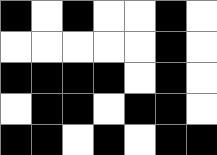[["black", "white", "black", "white", "white", "black", "white"], ["white", "white", "white", "white", "white", "black", "white"], ["black", "black", "black", "black", "white", "black", "white"], ["white", "black", "black", "white", "black", "black", "white"], ["black", "black", "white", "black", "white", "black", "black"]]